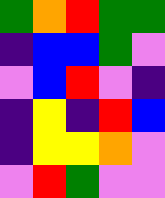[["green", "orange", "red", "green", "green"], ["indigo", "blue", "blue", "green", "violet"], ["violet", "blue", "red", "violet", "indigo"], ["indigo", "yellow", "indigo", "red", "blue"], ["indigo", "yellow", "yellow", "orange", "violet"], ["violet", "red", "green", "violet", "violet"]]